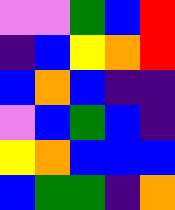[["violet", "violet", "green", "blue", "red"], ["indigo", "blue", "yellow", "orange", "red"], ["blue", "orange", "blue", "indigo", "indigo"], ["violet", "blue", "green", "blue", "indigo"], ["yellow", "orange", "blue", "blue", "blue"], ["blue", "green", "green", "indigo", "orange"]]